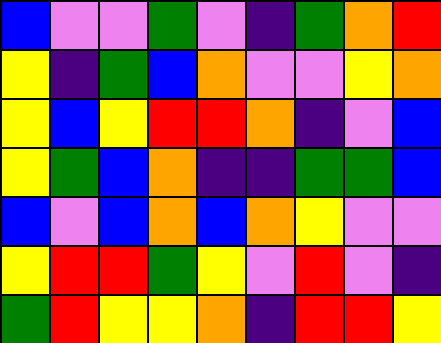[["blue", "violet", "violet", "green", "violet", "indigo", "green", "orange", "red"], ["yellow", "indigo", "green", "blue", "orange", "violet", "violet", "yellow", "orange"], ["yellow", "blue", "yellow", "red", "red", "orange", "indigo", "violet", "blue"], ["yellow", "green", "blue", "orange", "indigo", "indigo", "green", "green", "blue"], ["blue", "violet", "blue", "orange", "blue", "orange", "yellow", "violet", "violet"], ["yellow", "red", "red", "green", "yellow", "violet", "red", "violet", "indigo"], ["green", "red", "yellow", "yellow", "orange", "indigo", "red", "red", "yellow"]]